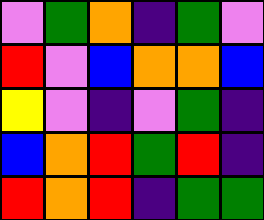[["violet", "green", "orange", "indigo", "green", "violet"], ["red", "violet", "blue", "orange", "orange", "blue"], ["yellow", "violet", "indigo", "violet", "green", "indigo"], ["blue", "orange", "red", "green", "red", "indigo"], ["red", "orange", "red", "indigo", "green", "green"]]